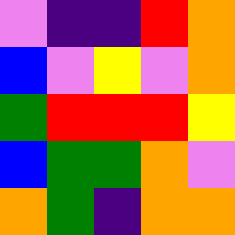[["violet", "indigo", "indigo", "red", "orange"], ["blue", "violet", "yellow", "violet", "orange"], ["green", "red", "red", "red", "yellow"], ["blue", "green", "green", "orange", "violet"], ["orange", "green", "indigo", "orange", "orange"]]